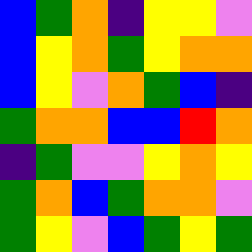[["blue", "green", "orange", "indigo", "yellow", "yellow", "violet"], ["blue", "yellow", "orange", "green", "yellow", "orange", "orange"], ["blue", "yellow", "violet", "orange", "green", "blue", "indigo"], ["green", "orange", "orange", "blue", "blue", "red", "orange"], ["indigo", "green", "violet", "violet", "yellow", "orange", "yellow"], ["green", "orange", "blue", "green", "orange", "orange", "violet"], ["green", "yellow", "violet", "blue", "green", "yellow", "green"]]